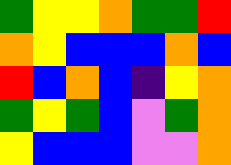[["green", "yellow", "yellow", "orange", "green", "green", "red"], ["orange", "yellow", "blue", "blue", "blue", "orange", "blue"], ["red", "blue", "orange", "blue", "indigo", "yellow", "orange"], ["green", "yellow", "green", "blue", "violet", "green", "orange"], ["yellow", "blue", "blue", "blue", "violet", "violet", "orange"]]